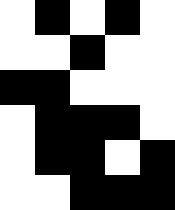[["white", "black", "white", "black", "white"], ["white", "white", "black", "white", "white"], ["black", "black", "white", "white", "white"], ["white", "black", "black", "black", "white"], ["white", "black", "black", "white", "black"], ["white", "white", "black", "black", "black"]]